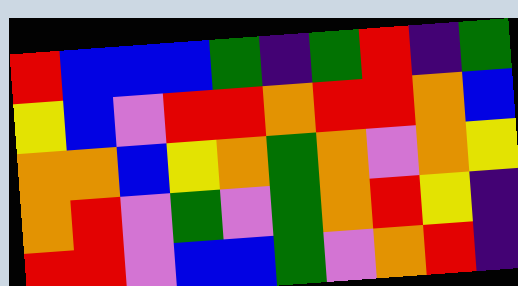[["red", "blue", "blue", "blue", "green", "indigo", "green", "red", "indigo", "green"], ["yellow", "blue", "violet", "red", "red", "orange", "red", "red", "orange", "blue"], ["orange", "orange", "blue", "yellow", "orange", "green", "orange", "violet", "orange", "yellow"], ["orange", "red", "violet", "green", "violet", "green", "orange", "red", "yellow", "indigo"], ["red", "red", "violet", "blue", "blue", "green", "violet", "orange", "red", "indigo"]]